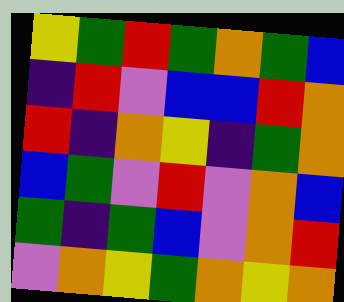[["yellow", "green", "red", "green", "orange", "green", "blue"], ["indigo", "red", "violet", "blue", "blue", "red", "orange"], ["red", "indigo", "orange", "yellow", "indigo", "green", "orange"], ["blue", "green", "violet", "red", "violet", "orange", "blue"], ["green", "indigo", "green", "blue", "violet", "orange", "red"], ["violet", "orange", "yellow", "green", "orange", "yellow", "orange"]]